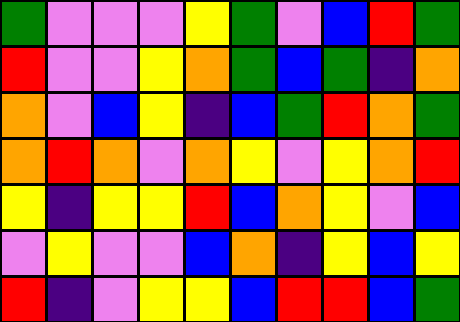[["green", "violet", "violet", "violet", "yellow", "green", "violet", "blue", "red", "green"], ["red", "violet", "violet", "yellow", "orange", "green", "blue", "green", "indigo", "orange"], ["orange", "violet", "blue", "yellow", "indigo", "blue", "green", "red", "orange", "green"], ["orange", "red", "orange", "violet", "orange", "yellow", "violet", "yellow", "orange", "red"], ["yellow", "indigo", "yellow", "yellow", "red", "blue", "orange", "yellow", "violet", "blue"], ["violet", "yellow", "violet", "violet", "blue", "orange", "indigo", "yellow", "blue", "yellow"], ["red", "indigo", "violet", "yellow", "yellow", "blue", "red", "red", "blue", "green"]]